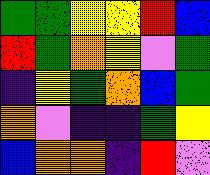[["green", "green", "yellow", "yellow", "red", "blue"], ["red", "green", "orange", "yellow", "violet", "green"], ["indigo", "yellow", "green", "orange", "blue", "green"], ["orange", "violet", "indigo", "indigo", "green", "yellow"], ["blue", "orange", "orange", "indigo", "red", "violet"]]